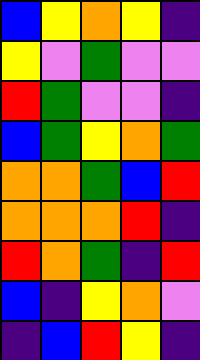[["blue", "yellow", "orange", "yellow", "indigo"], ["yellow", "violet", "green", "violet", "violet"], ["red", "green", "violet", "violet", "indigo"], ["blue", "green", "yellow", "orange", "green"], ["orange", "orange", "green", "blue", "red"], ["orange", "orange", "orange", "red", "indigo"], ["red", "orange", "green", "indigo", "red"], ["blue", "indigo", "yellow", "orange", "violet"], ["indigo", "blue", "red", "yellow", "indigo"]]